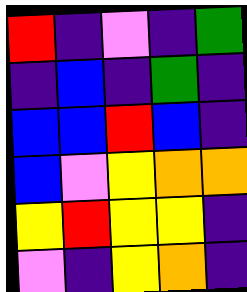[["red", "indigo", "violet", "indigo", "green"], ["indigo", "blue", "indigo", "green", "indigo"], ["blue", "blue", "red", "blue", "indigo"], ["blue", "violet", "yellow", "orange", "orange"], ["yellow", "red", "yellow", "yellow", "indigo"], ["violet", "indigo", "yellow", "orange", "indigo"]]